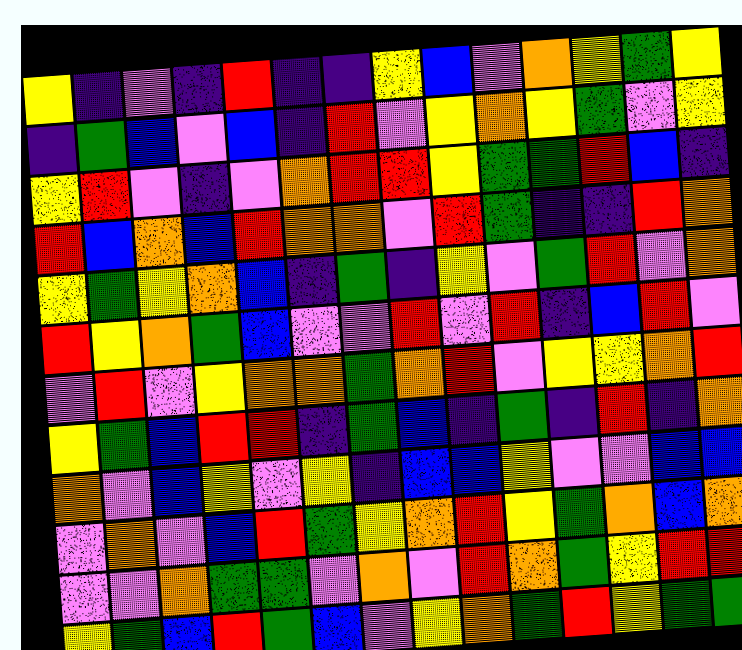[["yellow", "indigo", "violet", "indigo", "red", "indigo", "indigo", "yellow", "blue", "violet", "orange", "yellow", "green", "yellow"], ["indigo", "green", "blue", "violet", "blue", "indigo", "red", "violet", "yellow", "orange", "yellow", "green", "violet", "yellow"], ["yellow", "red", "violet", "indigo", "violet", "orange", "red", "red", "yellow", "green", "green", "red", "blue", "indigo"], ["red", "blue", "orange", "blue", "red", "orange", "orange", "violet", "red", "green", "indigo", "indigo", "red", "orange"], ["yellow", "green", "yellow", "orange", "blue", "indigo", "green", "indigo", "yellow", "violet", "green", "red", "violet", "orange"], ["red", "yellow", "orange", "green", "blue", "violet", "violet", "red", "violet", "red", "indigo", "blue", "red", "violet"], ["violet", "red", "violet", "yellow", "orange", "orange", "green", "orange", "red", "violet", "yellow", "yellow", "orange", "red"], ["yellow", "green", "blue", "red", "red", "indigo", "green", "blue", "indigo", "green", "indigo", "red", "indigo", "orange"], ["orange", "violet", "blue", "yellow", "violet", "yellow", "indigo", "blue", "blue", "yellow", "violet", "violet", "blue", "blue"], ["violet", "orange", "violet", "blue", "red", "green", "yellow", "orange", "red", "yellow", "green", "orange", "blue", "orange"], ["violet", "violet", "orange", "green", "green", "violet", "orange", "violet", "red", "orange", "green", "yellow", "red", "red"], ["yellow", "green", "blue", "red", "green", "blue", "violet", "yellow", "orange", "green", "red", "yellow", "green", "green"]]